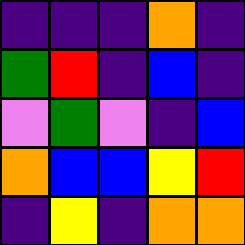[["indigo", "indigo", "indigo", "orange", "indigo"], ["green", "red", "indigo", "blue", "indigo"], ["violet", "green", "violet", "indigo", "blue"], ["orange", "blue", "blue", "yellow", "red"], ["indigo", "yellow", "indigo", "orange", "orange"]]